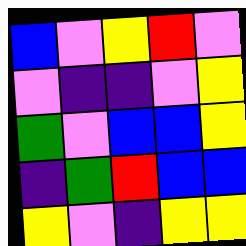[["blue", "violet", "yellow", "red", "violet"], ["violet", "indigo", "indigo", "violet", "yellow"], ["green", "violet", "blue", "blue", "yellow"], ["indigo", "green", "red", "blue", "blue"], ["yellow", "violet", "indigo", "yellow", "yellow"]]